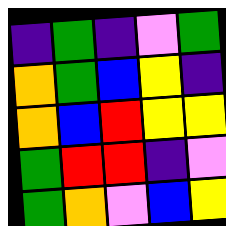[["indigo", "green", "indigo", "violet", "green"], ["orange", "green", "blue", "yellow", "indigo"], ["orange", "blue", "red", "yellow", "yellow"], ["green", "red", "red", "indigo", "violet"], ["green", "orange", "violet", "blue", "yellow"]]